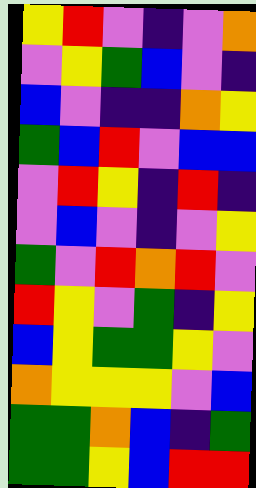[["yellow", "red", "violet", "indigo", "violet", "orange"], ["violet", "yellow", "green", "blue", "violet", "indigo"], ["blue", "violet", "indigo", "indigo", "orange", "yellow"], ["green", "blue", "red", "violet", "blue", "blue"], ["violet", "red", "yellow", "indigo", "red", "indigo"], ["violet", "blue", "violet", "indigo", "violet", "yellow"], ["green", "violet", "red", "orange", "red", "violet"], ["red", "yellow", "violet", "green", "indigo", "yellow"], ["blue", "yellow", "green", "green", "yellow", "violet"], ["orange", "yellow", "yellow", "yellow", "violet", "blue"], ["green", "green", "orange", "blue", "indigo", "green"], ["green", "green", "yellow", "blue", "red", "red"]]